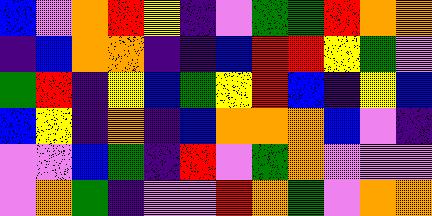[["blue", "violet", "orange", "red", "yellow", "indigo", "violet", "green", "green", "red", "orange", "orange"], ["indigo", "blue", "orange", "orange", "indigo", "indigo", "blue", "red", "red", "yellow", "green", "violet"], ["green", "red", "indigo", "yellow", "blue", "green", "yellow", "red", "blue", "indigo", "yellow", "blue"], ["blue", "yellow", "indigo", "orange", "indigo", "blue", "orange", "orange", "orange", "blue", "violet", "indigo"], ["violet", "violet", "blue", "green", "indigo", "red", "violet", "green", "orange", "violet", "violet", "violet"], ["violet", "orange", "green", "indigo", "violet", "violet", "red", "orange", "green", "violet", "orange", "orange"]]